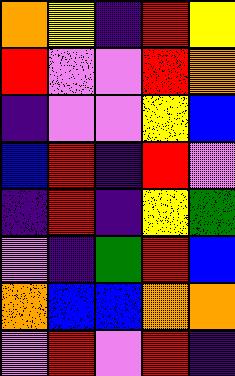[["orange", "yellow", "indigo", "red", "yellow"], ["red", "violet", "violet", "red", "orange"], ["indigo", "violet", "violet", "yellow", "blue"], ["blue", "red", "indigo", "red", "violet"], ["indigo", "red", "indigo", "yellow", "green"], ["violet", "indigo", "green", "red", "blue"], ["orange", "blue", "blue", "orange", "orange"], ["violet", "red", "violet", "red", "indigo"]]